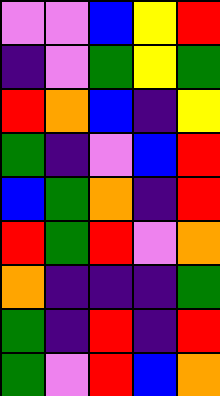[["violet", "violet", "blue", "yellow", "red"], ["indigo", "violet", "green", "yellow", "green"], ["red", "orange", "blue", "indigo", "yellow"], ["green", "indigo", "violet", "blue", "red"], ["blue", "green", "orange", "indigo", "red"], ["red", "green", "red", "violet", "orange"], ["orange", "indigo", "indigo", "indigo", "green"], ["green", "indigo", "red", "indigo", "red"], ["green", "violet", "red", "blue", "orange"]]